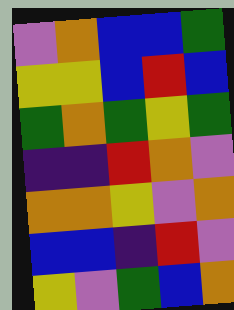[["violet", "orange", "blue", "blue", "green"], ["yellow", "yellow", "blue", "red", "blue"], ["green", "orange", "green", "yellow", "green"], ["indigo", "indigo", "red", "orange", "violet"], ["orange", "orange", "yellow", "violet", "orange"], ["blue", "blue", "indigo", "red", "violet"], ["yellow", "violet", "green", "blue", "orange"]]